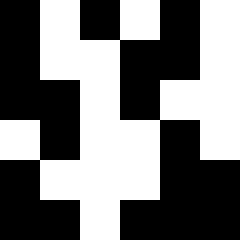[["black", "white", "black", "white", "black", "white"], ["black", "white", "white", "black", "black", "white"], ["black", "black", "white", "black", "white", "white"], ["white", "black", "white", "white", "black", "white"], ["black", "white", "white", "white", "black", "black"], ["black", "black", "white", "black", "black", "black"]]